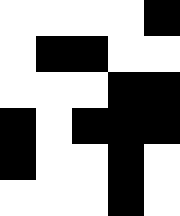[["white", "white", "white", "white", "black"], ["white", "black", "black", "white", "white"], ["white", "white", "white", "black", "black"], ["black", "white", "black", "black", "black"], ["black", "white", "white", "black", "white"], ["white", "white", "white", "black", "white"]]